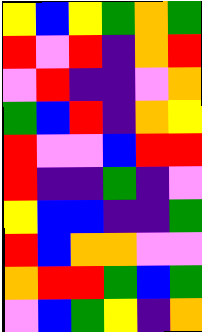[["yellow", "blue", "yellow", "green", "orange", "green"], ["red", "violet", "red", "indigo", "orange", "red"], ["violet", "red", "indigo", "indigo", "violet", "orange"], ["green", "blue", "red", "indigo", "orange", "yellow"], ["red", "violet", "violet", "blue", "red", "red"], ["red", "indigo", "indigo", "green", "indigo", "violet"], ["yellow", "blue", "blue", "indigo", "indigo", "green"], ["red", "blue", "orange", "orange", "violet", "violet"], ["orange", "red", "red", "green", "blue", "green"], ["violet", "blue", "green", "yellow", "indigo", "orange"]]